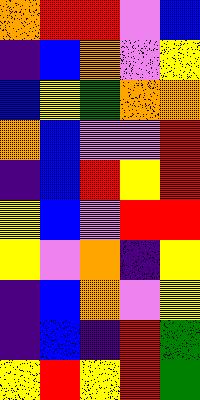[["orange", "red", "red", "violet", "blue"], ["indigo", "blue", "orange", "violet", "yellow"], ["blue", "yellow", "green", "orange", "orange"], ["orange", "blue", "violet", "violet", "red"], ["indigo", "blue", "red", "yellow", "red"], ["yellow", "blue", "violet", "red", "red"], ["yellow", "violet", "orange", "indigo", "yellow"], ["indigo", "blue", "orange", "violet", "yellow"], ["indigo", "blue", "indigo", "red", "green"], ["yellow", "red", "yellow", "red", "green"]]